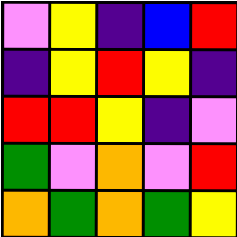[["violet", "yellow", "indigo", "blue", "red"], ["indigo", "yellow", "red", "yellow", "indigo"], ["red", "red", "yellow", "indigo", "violet"], ["green", "violet", "orange", "violet", "red"], ["orange", "green", "orange", "green", "yellow"]]